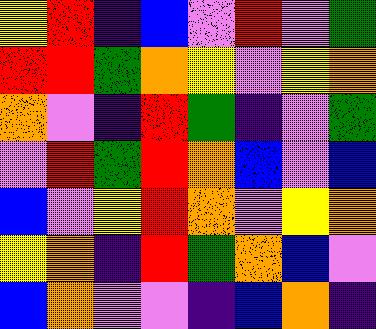[["yellow", "red", "indigo", "blue", "violet", "red", "violet", "green"], ["red", "red", "green", "orange", "yellow", "violet", "yellow", "orange"], ["orange", "violet", "indigo", "red", "green", "indigo", "violet", "green"], ["violet", "red", "green", "red", "orange", "blue", "violet", "blue"], ["blue", "violet", "yellow", "red", "orange", "violet", "yellow", "orange"], ["yellow", "orange", "indigo", "red", "green", "orange", "blue", "violet"], ["blue", "orange", "violet", "violet", "indigo", "blue", "orange", "indigo"]]